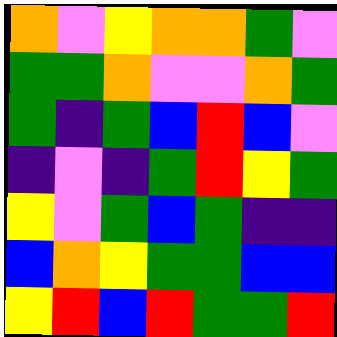[["orange", "violet", "yellow", "orange", "orange", "green", "violet"], ["green", "green", "orange", "violet", "violet", "orange", "green"], ["green", "indigo", "green", "blue", "red", "blue", "violet"], ["indigo", "violet", "indigo", "green", "red", "yellow", "green"], ["yellow", "violet", "green", "blue", "green", "indigo", "indigo"], ["blue", "orange", "yellow", "green", "green", "blue", "blue"], ["yellow", "red", "blue", "red", "green", "green", "red"]]